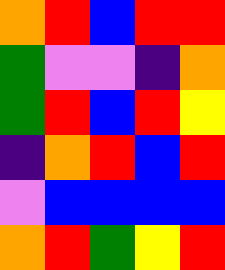[["orange", "red", "blue", "red", "red"], ["green", "violet", "violet", "indigo", "orange"], ["green", "red", "blue", "red", "yellow"], ["indigo", "orange", "red", "blue", "red"], ["violet", "blue", "blue", "blue", "blue"], ["orange", "red", "green", "yellow", "red"]]